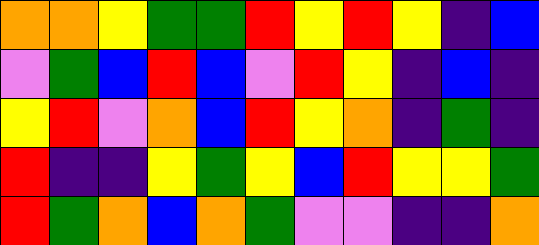[["orange", "orange", "yellow", "green", "green", "red", "yellow", "red", "yellow", "indigo", "blue"], ["violet", "green", "blue", "red", "blue", "violet", "red", "yellow", "indigo", "blue", "indigo"], ["yellow", "red", "violet", "orange", "blue", "red", "yellow", "orange", "indigo", "green", "indigo"], ["red", "indigo", "indigo", "yellow", "green", "yellow", "blue", "red", "yellow", "yellow", "green"], ["red", "green", "orange", "blue", "orange", "green", "violet", "violet", "indigo", "indigo", "orange"]]